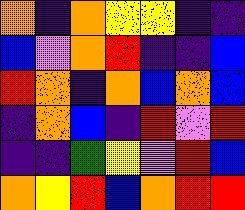[["orange", "indigo", "orange", "yellow", "yellow", "indigo", "indigo"], ["blue", "violet", "orange", "red", "indigo", "indigo", "blue"], ["red", "orange", "indigo", "orange", "blue", "orange", "blue"], ["indigo", "orange", "blue", "indigo", "red", "violet", "red"], ["indigo", "indigo", "green", "yellow", "violet", "red", "blue"], ["orange", "yellow", "red", "blue", "orange", "red", "red"]]